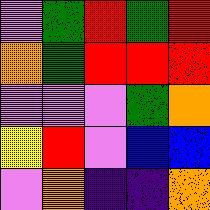[["violet", "green", "red", "green", "red"], ["orange", "green", "red", "red", "red"], ["violet", "violet", "violet", "green", "orange"], ["yellow", "red", "violet", "blue", "blue"], ["violet", "orange", "indigo", "indigo", "orange"]]